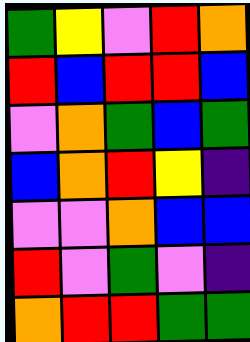[["green", "yellow", "violet", "red", "orange"], ["red", "blue", "red", "red", "blue"], ["violet", "orange", "green", "blue", "green"], ["blue", "orange", "red", "yellow", "indigo"], ["violet", "violet", "orange", "blue", "blue"], ["red", "violet", "green", "violet", "indigo"], ["orange", "red", "red", "green", "green"]]